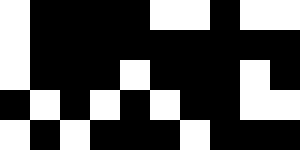[["white", "black", "black", "black", "black", "white", "white", "black", "white", "white"], ["white", "black", "black", "black", "black", "black", "black", "black", "black", "black"], ["white", "black", "black", "black", "white", "black", "black", "black", "white", "black"], ["black", "white", "black", "white", "black", "white", "black", "black", "white", "white"], ["white", "black", "white", "black", "black", "black", "white", "black", "black", "black"]]